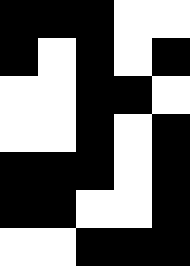[["black", "black", "black", "white", "white"], ["black", "white", "black", "white", "black"], ["white", "white", "black", "black", "white"], ["white", "white", "black", "white", "black"], ["black", "black", "black", "white", "black"], ["black", "black", "white", "white", "black"], ["white", "white", "black", "black", "black"]]